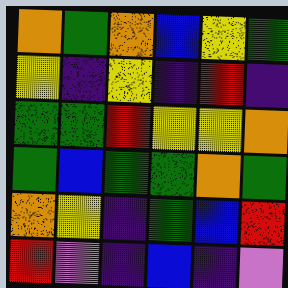[["orange", "green", "orange", "blue", "yellow", "green"], ["yellow", "indigo", "yellow", "indigo", "red", "indigo"], ["green", "green", "red", "yellow", "yellow", "orange"], ["green", "blue", "green", "green", "orange", "green"], ["orange", "yellow", "indigo", "green", "blue", "red"], ["red", "violet", "indigo", "blue", "indigo", "violet"]]